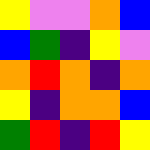[["yellow", "violet", "violet", "orange", "blue"], ["blue", "green", "indigo", "yellow", "violet"], ["orange", "red", "orange", "indigo", "orange"], ["yellow", "indigo", "orange", "orange", "blue"], ["green", "red", "indigo", "red", "yellow"]]